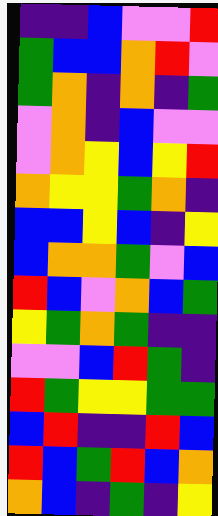[["indigo", "indigo", "blue", "violet", "violet", "red"], ["green", "blue", "blue", "orange", "red", "violet"], ["green", "orange", "indigo", "orange", "indigo", "green"], ["violet", "orange", "indigo", "blue", "violet", "violet"], ["violet", "orange", "yellow", "blue", "yellow", "red"], ["orange", "yellow", "yellow", "green", "orange", "indigo"], ["blue", "blue", "yellow", "blue", "indigo", "yellow"], ["blue", "orange", "orange", "green", "violet", "blue"], ["red", "blue", "violet", "orange", "blue", "green"], ["yellow", "green", "orange", "green", "indigo", "indigo"], ["violet", "violet", "blue", "red", "green", "indigo"], ["red", "green", "yellow", "yellow", "green", "green"], ["blue", "red", "indigo", "indigo", "red", "blue"], ["red", "blue", "green", "red", "blue", "orange"], ["orange", "blue", "indigo", "green", "indigo", "yellow"]]